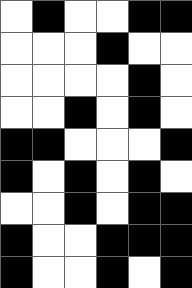[["white", "black", "white", "white", "black", "black"], ["white", "white", "white", "black", "white", "white"], ["white", "white", "white", "white", "black", "white"], ["white", "white", "black", "white", "black", "white"], ["black", "black", "white", "white", "white", "black"], ["black", "white", "black", "white", "black", "white"], ["white", "white", "black", "white", "black", "black"], ["black", "white", "white", "black", "black", "black"], ["black", "white", "white", "black", "white", "black"]]